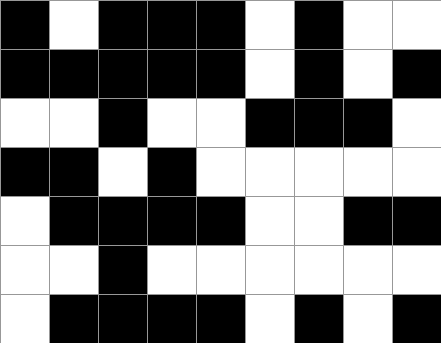[["black", "white", "black", "black", "black", "white", "black", "white", "white"], ["black", "black", "black", "black", "black", "white", "black", "white", "black"], ["white", "white", "black", "white", "white", "black", "black", "black", "white"], ["black", "black", "white", "black", "white", "white", "white", "white", "white"], ["white", "black", "black", "black", "black", "white", "white", "black", "black"], ["white", "white", "black", "white", "white", "white", "white", "white", "white"], ["white", "black", "black", "black", "black", "white", "black", "white", "black"]]